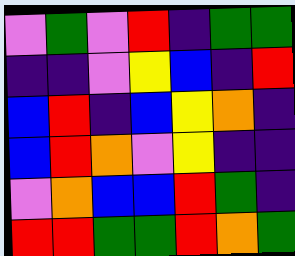[["violet", "green", "violet", "red", "indigo", "green", "green"], ["indigo", "indigo", "violet", "yellow", "blue", "indigo", "red"], ["blue", "red", "indigo", "blue", "yellow", "orange", "indigo"], ["blue", "red", "orange", "violet", "yellow", "indigo", "indigo"], ["violet", "orange", "blue", "blue", "red", "green", "indigo"], ["red", "red", "green", "green", "red", "orange", "green"]]